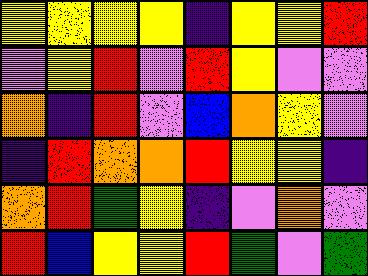[["yellow", "yellow", "yellow", "yellow", "indigo", "yellow", "yellow", "red"], ["violet", "yellow", "red", "violet", "red", "yellow", "violet", "violet"], ["orange", "indigo", "red", "violet", "blue", "orange", "yellow", "violet"], ["indigo", "red", "orange", "orange", "red", "yellow", "yellow", "indigo"], ["orange", "red", "green", "yellow", "indigo", "violet", "orange", "violet"], ["red", "blue", "yellow", "yellow", "red", "green", "violet", "green"]]